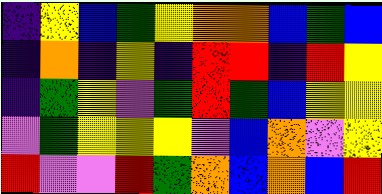[["indigo", "yellow", "blue", "green", "yellow", "orange", "orange", "blue", "green", "blue"], ["indigo", "orange", "indigo", "yellow", "indigo", "red", "red", "indigo", "red", "yellow"], ["indigo", "green", "yellow", "violet", "green", "red", "green", "blue", "yellow", "yellow"], ["violet", "green", "yellow", "yellow", "yellow", "violet", "blue", "orange", "violet", "yellow"], ["red", "violet", "violet", "red", "green", "orange", "blue", "orange", "blue", "red"]]